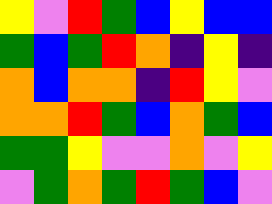[["yellow", "violet", "red", "green", "blue", "yellow", "blue", "blue"], ["green", "blue", "green", "red", "orange", "indigo", "yellow", "indigo"], ["orange", "blue", "orange", "orange", "indigo", "red", "yellow", "violet"], ["orange", "orange", "red", "green", "blue", "orange", "green", "blue"], ["green", "green", "yellow", "violet", "violet", "orange", "violet", "yellow"], ["violet", "green", "orange", "green", "red", "green", "blue", "violet"]]